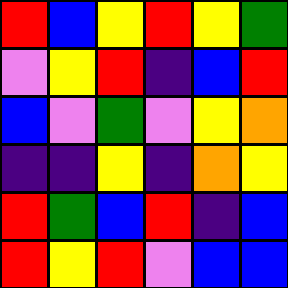[["red", "blue", "yellow", "red", "yellow", "green"], ["violet", "yellow", "red", "indigo", "blue", "red"], ["blue", "violet", "green", "violet", "yellow", "orange"], ["indigo", "indigo", "yellow", "indigo", "orange", "yellow"], ["red", "green", "blue", "red", "indigo", "blue"], ["red", "yellow", "red", "violet", "blue", "blue"]]